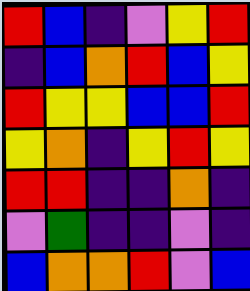[["red", "blue", "indigo", "violet", "yellow", "red"], ["indigo", "blue", "orange", "red", "blue", "yellow"], ["red", "yellow", "yellow", "blue", "blue", "red"], ["yellow", "orange", "indigo", "yellow", "red", "yellow"], ["red", "red", "indigo", "indigo", "orange", "indigo"], ["violet", "green", "indigo", "indigo", "violet", "indigo"], ["blue", "orange", "orange", "red", "violet", "blue"]]